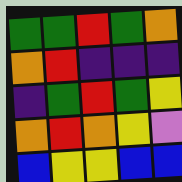[["green", "green", "red", "green", "orange"], ["orange", "red", "indigo", "indigo", "indigo"], ["indigo", "green", "red", "green", "yellow"], ["orange", "red", "orange", "yellow", "violet"], ["blue", "yellow", "yellow", "blue", "blue"]]